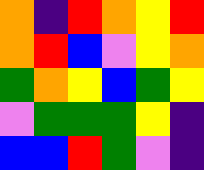[["orange", "indigo", "red", "orange", "yellow", "red"], ["orange", "red", "blue", "violet", "yellow", "orange"], ["green", "orange", "yellow", "blue", "green", "yellow"], ["violet", "green", "green", "green", "yellow", "indigo"], ["blue", "blue", "red", "green", "violet", "indigo"]]